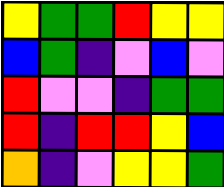[["yellow", "green", "green", "red", "yellow", "yellow"], ["blue", "green", "indigo", "violet", "blue", "violet"], ["red", "violet", "violet", "indigo", "green", "green"], ["red", "indigo", "red", "red", "yellow", "blue"], ["orange", "indigo", "violet", "yellow", "yellow", "green"]]